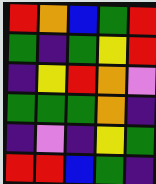[["red", "orange", "blue", "green", "red"], ["green", "indigo", "green", "yellow", "red"], ["indigo", "yellow", "red", "orange", "violet"], ["green", "green", "green", "orange", "indigo"], ["indigo", "violet", "indigo", "yellow", "green"], ["red", "red", "blue", "green", "indigo"]]